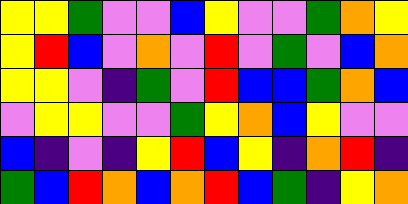[["yellow", "yellow", "green", "violet", "violet", "blue", "yellow", "violet", "violet", "green", "orange", "yellow"], ["yellow", "red", "blue", "violet", "orange", "violet", "red", "violet", "green", "violet", "blue", "orange"], ["yellow", "yellow", "violet", "indigo", "green", "violet", "red", "blue", "blue", "green", "orange", "blue"], ["violet", "yellow", "yellow", "violet", "violet", "green", "yellow", "orange", "blue", "yellow", "violet", "violet"], ["blue", "indigo", "violet", "indigo", "yellow", "red", "blue", "yellow", "indigo", "orange", "red", "indigo"], ["green", "blue", "red", "orange", "blue", "orange", "red", "blue", "green", "indigo", "yellow", "orange"]]